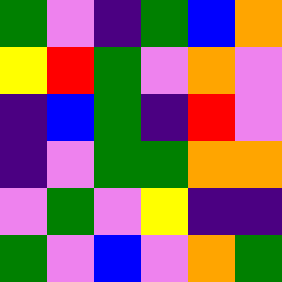[["green", "violet", "indigo", "green", "blue", "orange"], ["yellow", "red", "green", "violet", "orange", "violet"], ["indigo", "blue", "green", "indigo", "red", "violet"], ["indigo", "violet", "green", "green", "orange", "orange"], ["violet", "green", "violet", "yellow", "indigo", "indigo"], ["green", "violet", "blue", "violet", "orange", "green"]]